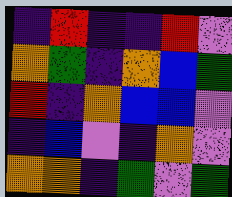[["indigo", "red", "indigo", "indigo", "red", "violet"], ["orange", "green", "indigo", "orange", "blue", "green"], ["red", "indigo", "orange", "blue", "blue", "violet"], ["indigo", "blue", "violet", "indigo", "orange", "violet"], ["orange", "orange", "indigo", "green", "violet", "green"]]